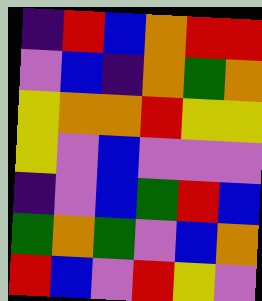[["indigo", "red", "blue", "orange", "red", "red"], ["violet", "blue", "indigo", "orange", "green", "orange"], ["yellow", "orange", "orange", "red", "yellow", "yellow"], ["yellow", "violet", "blue", "violet", "violet", "violet"], ["indigo", "violet", "blue", "green", "red", "blue"], ["green", "orange", "green", "violet", "blue", "orange"], ["red", "blue", "violet", "red", "yellow", "violet"]]